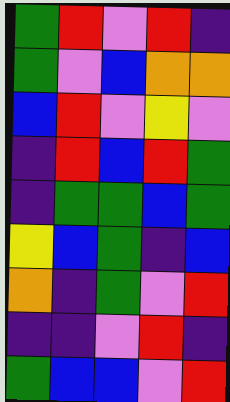[["green", "red", "violet", "red", "indigo"], ["green", "violet", "blue", "orange", "orange"], ["blue", "red", "violet", "yellow", "violet"], ["indigo", "red", "blue", "red", "green"], ["indigo", "green", "green", "blue", "green"], ["yellow", "blue", "green", "indigo", "blue"], ["orange", "indigo", "green", "violet", "red"], ["indigo", "indigo", "violet", "red", "indigo"], ["green", "blue", "blue", "violet", "red"]]